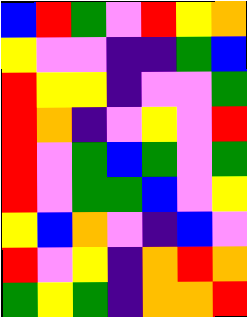[["blue", "red", "green", "violet", "red", "yellow", "orange"], ["yellow", "violet", "violet", "indigo", "indigo", "green", "blue"], ["red", "yellow", "yellow", "indigo", "violet", "violet", "green"], ["red", "orange", "indigo", "violet", "yellow", "violet", "red"], ["red", "violet", "green", "blue", "green", "violet", "green"], ["red", "violet", "green", "green", "blue", "violet", "yellow"], ["yellow", "blue", "orange", "violet", "indigo", "blue", "violet"], ["red", "violet", "yellow", "indigo", "orange", "red", "orange"], ["green", "yellow", "green", "indigo", "orange", "orange", "red"]]